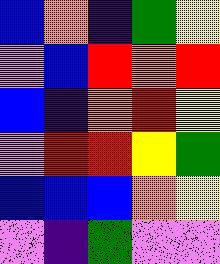[["blue", "orange", "indigo", "green", "yellow"], ["violet", "blue", "red", "orange", "red"], ["blue", "indigo", "orange", "red", "yellow"], ["violet", "red", "red", "yellow", "green"], ["blue", "blue", "blue", "orange", "yellow"], ["violet", "indigo", "green", "violet", "violet"]]